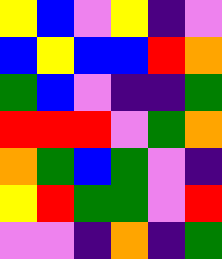[["yellow", "blue", "violet", "yellow", "indigo", "violet"], ["blue", "yellow", "blue", "blue", "red", "orange"], ["green", "blue", "violet", "indigo", "indigo", "green"], ["red", "red", "red", "violet", "green", "orange"], ["orange", "green", "blue", "green", "violet", "indigo"], ["yellow", "red", "green", "green", "violet", "red"], ["violet", "violet", "indigo", "orange", "indigo", "green"]]